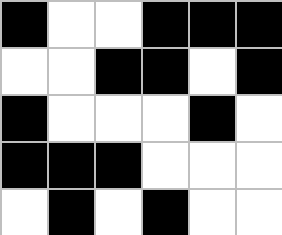[["black", "white", "white", "black", "black", "black"], ["white", "white", "black", "black", "white", "black"], ["black", "white", "white", "white", "black", "white"], ["black", "black", "black", "white", "white", "white"], ["white", "black", "white", "black", "white", "white"]]